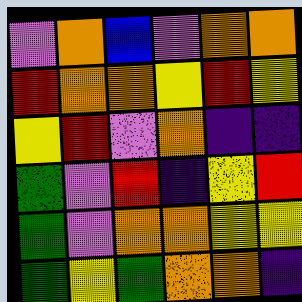[["violet", "orange", "blue", "violet", "orange", "orange"], ["red", "orange", "orange", "yellow", "red", "yellow"], ["yellow", "red", "violet", "orange", "indigo", "indigo"], ["green", "violet", "red", "indigo", "yellow", "red"], ["green", "violet", "orange", "orange", "yellow", "yellow"], ["green", "yellow", "green", "orange", "orange", "indigo"]]